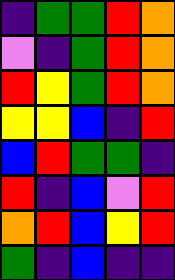[["indigo", "green", "green", "red", "orange"], ["violet", "indigo", "green", "red", "orange"], ["red", "yellow", "green", "red", "orange"], ["yellow", "yellow", "blue", "indigo", "red"], ["blue", "red", "green", "green", "indigo"], ["red", "indigo", "blue", "violet", "red"], ["orange", "red", "blue", "yellow", "red"], ["green", "indigo", "blue", "indigo", "indigo"]]